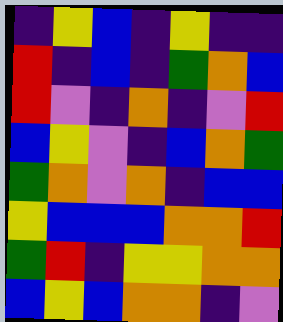[["indigo", "yellow", "blue", "indigo", "yellow", "indigo", "indigo"], ["red", "indigo", "blue", "indigo", "green", "orange", "blue"], ["red", "violet", "indigo", "orange", "indigo", "violet", "red"], ["blue", "yellow", "violet", "indigo", "blue", "orange", "green"], ["green", "orange", "violet", "orange", "indigo", "blue", "blue"], ["yellow", "blue", "blue", "blue", "orange", "orange", "red"], ["green", "red", "indigo", "yellow", "yellow", "orange", "orange"], ["blue", "yellow", "blue", "orange", "orange", "indigo", "violet"]]